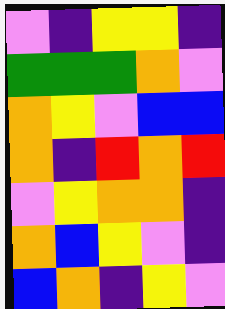[["violet", "indigo", "yellow", "yellow", "indigo"], ["green", "green", "green", "orange", "violet"], ["orange", "yellow", "violet", "blue", "blue"], ["orange", "indigo", "red", "orange", "red"], ["violet", "yellow", "orange", "orange", "indigo"], ["orange", "blue", "yellow", "violet", "indigo"], ["blue", "orange", "indigo", "yellow", "violet"]]